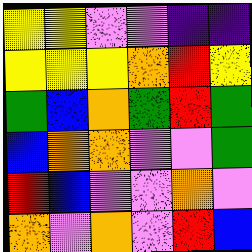[["yellow", "yellow", "violet", "violet", "indigo", "indigo"], ["yellow", "yellow", "yellow", "orange", "red", "yellow"], ["green", "blue", "orange", "green", "red", "green"], ["blue", "orange", "orange", "violet", "violet", "green"], ["red", "blue", "violet", "violet", "orange", "violet"], ["orange", "violet", "orange", "violet", "red", "blue"]]